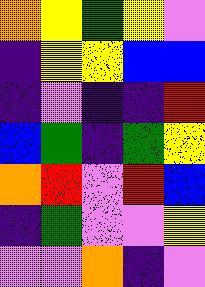[["orange", "yellow", "green", "yellow", "violet"], ["indigo", "yellow", "yellow", "blue", "blue"], ["indigo", "violet", "indigo", "indigo", "red"], ["blue", "green", "indigo", "green", "yellow"], ["orange", "red", "violet", "red", "blue"], ["indigo", "green", "violet", "violet", "yellow"], ["violet", "violet", "orange", "indigo", "violet"]]